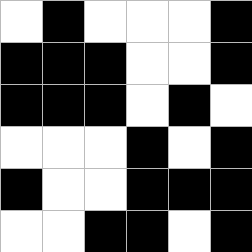[["white", "black", "white", "white", "white", "black"], ["black", "black", "black", "white", "white", "black"], ["black", "black", "black", "white", "black", "white"], ["white", "white", "white", "black", "white", "black"], ["black", "white", "white", "black", "black", "black"], ["white", "white", "black", "black", "white", "black"]]